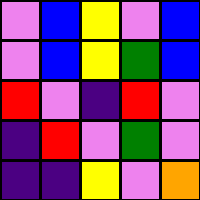[["violet", "blue", "yellow", "violet", "blue"], ["violet", "blue", "yellow", "green", "blue"], ["red", "violet", "indigo", "red", "violet"], ["indigo", "red", "violet", "green", "violet"], ["indigo", "indigo", "yellow", "violet", "orange"]]